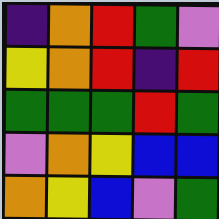[["indigo", "orange", "red", "green", "violet"], ["yellow", "orange", "red", "indigo", "red"], ["green", "green", "green", "red", "green"], ["violet", "orange", "yellow", "blue", "blue"], ["orange", "yellow", "blue", "violet", "green"]]